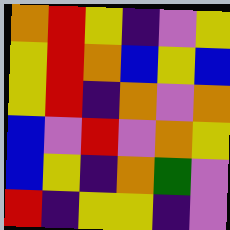[["orange", "red", "yellow", "indigo", "violet", "yellow"], ["yellow", "red", "orange", "blue", "yellow", "blue"], ["yellow", "red", "indigo", "orange", "violet", "orange"], ["blue", "violet", "red", "violet", "orange", "yellow"], ["blue", "yellow", "indigo", "orange", "green", "violet"], ["red", "indigo", "yellow", "yellow", "indigo", "violet"]]